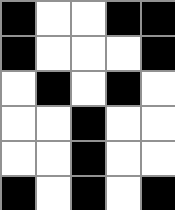[["black", "white", "white", "black", "black"], ["black", "white", "white", "white", "black"], ["white", "black", "white", "black", "white"], ["white", "white", "black", "white", "white"], ["white", "white", "black", "white", "white"], ["black", "white", "black", "white", "black"]]